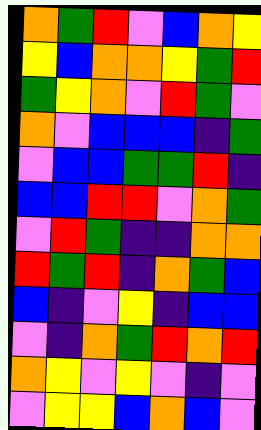[["orange", "green", "red", "violet", "blue", "orange", "yellow"], ["yellow", "blue", "orange", "orange", "yellow", "green", "red"], ["green", "yellow", "orange", "violet", "red", "green", "violet"], ["orange", "violet", "blue", "blue", "blue", "indigo", "green"], ["violet", "blue", "blue", "green", "green", "red", "indigo"], ["blue", "blue", "red", "red", "violet", "orange", "green"], ["violet", "red", "green", "indigo", "indigo", "orange", "orange"], ["red", "green", "red", "indigo", "orange", "green", "blue"], ["blue", "indigo", "violet", "yellow", "indigo", "blue", "blue"], ["violet", "indigo", "orange", "green", "red", "orange", "red"], ["orange", "yellow", "violet", "yellow", "violet", "indigo", "violet"], ["violet", "yellow", "yellow", "blue", "orange", "blue", "violet"]]